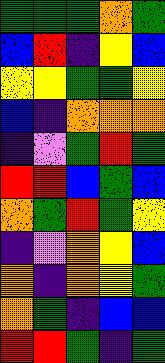[["green", "green", "green", "orange", "green"], ["blue", "red", "indigo", "yellow", "blue"], ["yellow", "yellow", "green", "green", "yellow"], ["blue", "indigo", "orange", "orange", "orange"], ["indigo", "violet", "green", "red", "green"], ["red", "red", "blue", "green", "blue"], ["orange", "green", "red", "green", "yellow"], ["indigo", "violet", "orange", "yellow", "blue"], ["orange", "indigo", "orange", "yellow", "green"], ["orange", "green", "indigo", "blue", "blue"], ["red", "red", "green", "indigo", "green"]]